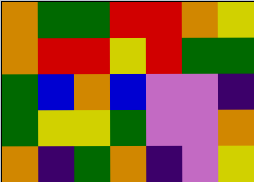[["orange", "green", "green", "red", "red", "orange", "yellow"], ["orange", "red", "red", "yellow", "red", "green", "green"], ["green", "blue", "orange", "blue", "violet", "violet", "indigo"], ["green", "yellow", "yellow", "green", "violet", "violet", "orange"], ["orange", "indigo", "green", "orange", "indigo", "violet", "yellow"]]